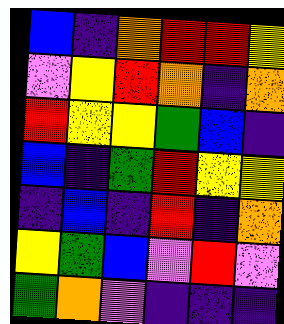[["blue", "indigo", "orange", "red", "red", "yellow"], ["violet", "yellow", "red", "orange", "indigo", "orange"], ["red", "yellow", "yellow", "green", "blue", "indigo"], ["blue", "indigo", "green", "red", "yellow", "yellow"], ["indigo", "blue", "indigo", "red", "indigo", "orange"], ["yellow", "green", "blue", "violet", "red", "violet"], ["green", "orange", "violet", "indigo", "indigo", "indigo"]]